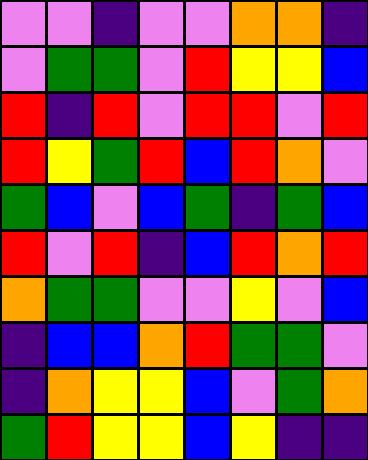[["violet", "violet", "indigo", "violet", "violet", "orange", "orange", "indigo"], ["violet", "green", "green", "violet", "red", "yellow", "yellow", "blue"], ["red", "indigo", "red", "violet", "red", "red", "violet", "red"], ["red", "yellow", "green", "red", "blue", "red", "orange", "violet"], ["green", "blue", "violet", "blue", "green", "indigo", "green", "blue"], ["red", "violet", "red", "indigo", "blue", "red", "orange", "red"], ["orange", "green", "green", "violet", "violet", "yellow", "violet", "blue"], ["indigo", "blue", "blue", "orange", "red", "green", "green", "violet"], ["indigo", "orange", "yellow", "yellow", "blue", "violet", "green", "orange"], ["green", "red", "yellow", "yellow", "blue", "yellow", "indigo", "indigo"]]